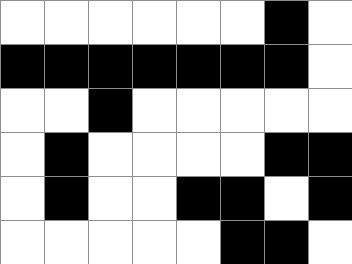[["white", "white", "white", "white", "white", "white", "black", "white"], ["black", "black", "black", "black", "black", "black", "black", "white"], ["white", "white", "black", "white", "white", "white", "white", "white"], ["white", "black", "white", "white", "white", "white", "black", "black"], ["white", "black", "white", "white", "black", "black", "white", "black"], ["white", "white", "white", "white", "white", "black", "black", "white"]]